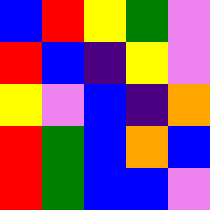[["blue", "red", "yellow", "green", "violet"], ["red", "blue", "indigo", "yellow", "violet"], ["yellow", "violet", "blue", "indigo", "orange"], ["red", "green", "blue", "orange", "blue"], ["red", "green", "blue", "blue", "violet"]]